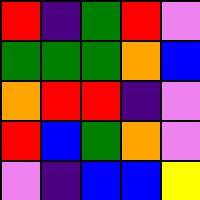[["red", "indigo", "green", "red", "violet"], ["green", "green", "green", "orange", "blue"], ["orange", "red", "red", "indigo", "violet"], ["red", "blue", "green", "orange", "violet"], ["violet", "indigo", "blue", "blue", "yellow"]]